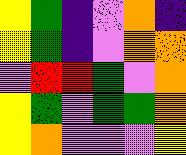[["yellow", "green", "indigo", "violet", "orange", "indigo"], ["yellow", "green", "indigo", "violet", "orange", "orange"], ["violet", "red", "red", "green", "violet", "orange"], ["yellow", "green", "violet", "green", "green", "orange"], ["yellow", "orange", "violet", "violet", "violet", "yellow"]]